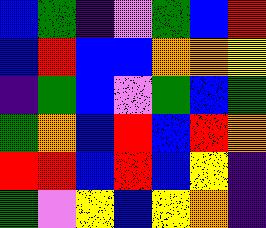[["blue", "green", "indigo", "violet", "green", "blue", "red"], ["blue", "red", "blue", "blue", "orange", "orange", "yellow"], ["indigo", "green", "blue", "violet", "green", "blue", "green"], ["green", "orange", "blue", "red", "blue", "red", "orange"], ["red", "red", "blue", "red", "blue", "yellow", "indigo"], ["green", "violet", "yellow", "blue", "yellow", "orange", "indigo"]]